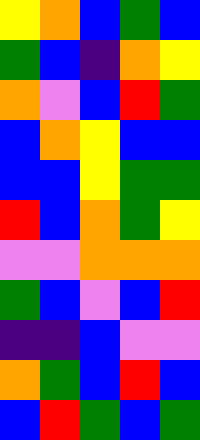[["yellow", "orange", "blue", "green", "blue"], ["green", "blue", "indigo", "orange", "yellow"], ["orange", "violet", "blue", "red", "green"], ["blue", "orange", "yellow", "blue", "blue"], ["blue", "blue", "yellow", "green", "green"], ["red", "blue", "orange", "green", "yellow"], ["violet", "violet", "orange", "orange", "orange"], ["green", "blue", "violet", "blue", "red"], ["indigo", "indigo", "blue", "violet", "violet"], ["orange", "green", "blue", "red", "blue"], ["blue", "red", "green", "blue", "green"]]